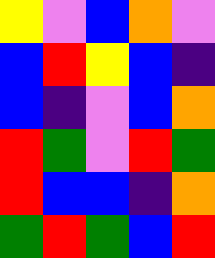[["yellow", "violet", "blue", "orange", "violet"], ["blue", "red", "yellow", "blue", "indigo"], ["blue", "indigo", "violet", "blue", "orange"], ["red", "green", "violet", "red", "green"], ["red", "blue", "blue", "indigo", "orange"], ["green", "red", "green", "blue", "red"]]